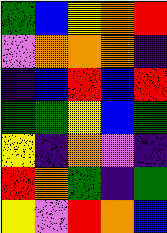[["green", "blue", "yellow", "orange", "red"], ["violet", "orange", "orange", "orange", "indigo"], ["indigo", "blue", "red", "blue", "red"], ["green", "green", "yellow", "blue", "green"], ["yellow", "indigo", "orange", "violet", "indigo"], ["red", "orange", "green", "indigo", "green"], ["yellow", "violet", "red", "orange", "blue"]]